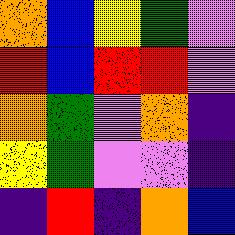[["orange", "blue", "yellow", "green", "violet"], ["red", "blue", "red", "red", "violet"], ["orange", "green", "violet", "orange", "indigo"], ["yellow", "green", "violet", "violet", "indigo"], ["indigo", "red", "indigo", "orange", "blue"]]